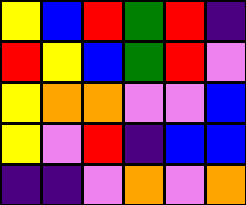[["yellow", "blue", "red", "green", "red", "indigo"], ["red", "yellow", "blue", "green", "red", "violet"], ["yellow", "orange", "orange", "violet", "violet", "blue"], ["yellow", "violet", "red", "indigo", "blue", "blue"], ["indigo", "indigo", "violet", "orange", "violet", "orange"]]